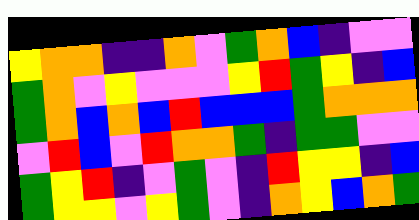[["yellow", "orange", "orange", "indigo", "indigo", "orange", "violet", "green", "orange", "blue", "indigo", "violet", "violet"], ["green", "orange", "violet", "yellow", "violet", "violet", "violet", "yellow", "red", "green", "yellow", "indigo", "blue"], ["green", "orange", "blue", "orange", "blue", "red", "blue", "blue", "blue", "green", "orange", "orange", "orange"], ["violet", "red", "blue", "violet", "red", "orange", "orange", "green", "indigo", "green", "green", "violet", "violet"], ["green", "yellow", "red", "indigo", "violet", "green", "violet", "indigo", "red", "yellow", "yellow", "indigo", "blue"], ["green", "yellow", "yellow", "violet", "yellow", "green", "violet", "indigo", "orange", "yellow", "blue", "orange", "green"]]